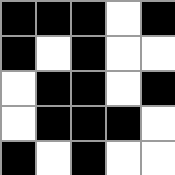[["black", "black", "black", "white", "black"], ["black", "white", "black", "white", "white"], ["white", "black", "black", "white", "black"], ["white", "black", "black", "black", "white"], ["black", "white", "black", "white", "white"]]